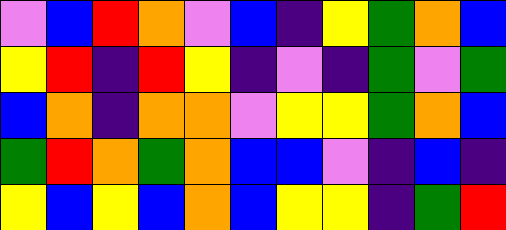[["violet", "blue", "red", "orange", "violet", "blue", "indigo", "yellow", "green", "orange", "blue"], ["yellow", "red", "indigo", "red", "yellow", "indigo", "violet", "indigo", "green", "violet", "green"], ["blue", "orange", "indigo", "orange", "orange", "violet", "yellow", "yellow", "green", "orange", "blue"], ["green", "red", "orange", "green", "orange", "blue", "blue", "violet", "indigo", "blue", "indigo"], ["yellow", "blue", "yellow", "blue", "orange", "blue", "yellow", "yellow", "indigo", "green", "red"]]